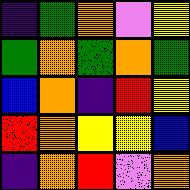[["indigo", "green", "orange", "violet", "yellow"], ["green", "orange", "green", "orange", "green"], ["blue", "orange", "indigo", "red", "yellow"], ["red", "orange", "yellow", "yellow", "blue"], ["indigo", "orange", "red", "violet", "orange"]]